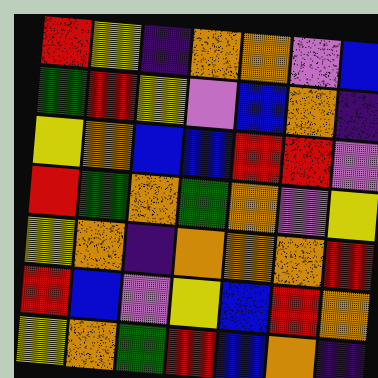[["red", "yellow", "indigo", "orange", "orange", "violet", "blue"], ["green", "red", "yellow", "violet", "blue", "orange", "indigo"], ["yellow", "orange", "blue", "blue", "red", "red", "violet"], ["red", "green", "orange", "green", "orange", "violet", "yellow"], ["yellow", "orange", "indigo", "orange", "orange", "orange", "red"], ["red", "blue", "violet", "yellow", "blue", "red", "orange"], ["yellow", "orange", "green", "red", "blue", "orange", "indigo"]]